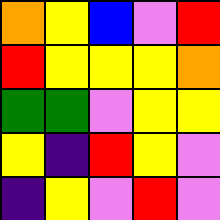[["orange", "yellow", "blue", "violet", "red"], ["red", "yellow", "yellow", "yellow", "orange"], ["green", "green", "violet", "yellow", "yellow"], ["yellow", "indigo", "red", "yellow", "violet"], ["indigo", "yellow", "violet", "red", "violet"]]